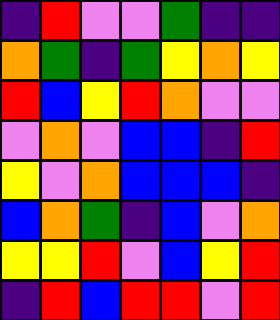[["indigo", "red", "violet", "violet", "green", "indigo", "indigo"], ["orange", "green", "indigo", "green", "yellow", "orange", "yellow"], ["red", "blue", "yellow", "red", "orange", "violet", "violet"], ["violet", "orange", "violet", "blue", "blue", "indigo", "red"], ["yellow", "violet", "orange", "blue", "blue", "blue", "indigo"], ["blue", "orange", "green", "indigo", "blue", "violet", "orange"], ["yellow", "yellow", "red", "violet", "blue", "yellow", "red"], ["indigo", "red", "blue", "red", "red", "violet", "red"]]